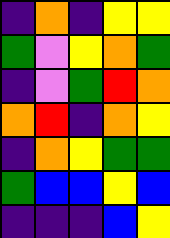[["indigo", "orange", "indigo", "yellow", "yellow"], ["green", "violet", "yellow", "orange", "green"], ["indigo", "violet", "green", "red", "orange"], ["orange", "red", "indigo", "orange", "yellow"], ["indigo", "orange", "yellow", "green", "green"], ["green", "blue", "blue", "yellow", "blue"], ["indigo", "indigo", "indigo", "blue", "yellow"]]